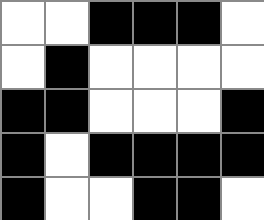[["white", "white", "black", "black", "black", "white"], ["white", "black", "white", "white", "white", "white"], ["black", "black", "white", "white", "white", "black"], ["black", "white", "black", "black", "black", "black"], ["black", "white", "white", "black", "black", "white"]]